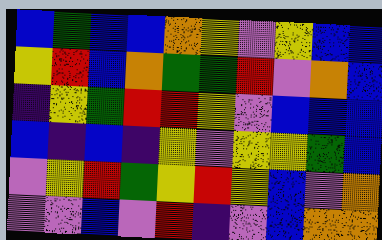[["blue", "green", "blue", "blue", "orange", "yellow", "violet", "yellow", "blue", "blue"], ["yellow", "red", "blue", "orange", "green", "green", "red", "violet", "orange", "blue"], ["indigo", "yellow", "green", "red", "red", "yellow", "violet", "blue", "blue", "blue"], ["blue", "indigo", "blue", "indigo", "yellow", "violet", "yellow", "yellow", "green", "blue"], ["violet", "yellow", "red", "green", "yellow", "red", "yellow", "blue", "violet", "orange"], ["violet", "violet", "blue", "violet", "red", "indigo", "violet", "blue", "orange", "orange"]]